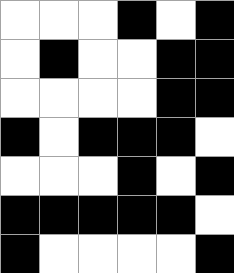[["white", "white", "white", "black", "white", "black"], ["white", "black", "white", "white", "black", "black"], ["white", "white", "white", "white", "black", "black"], ["black", "white", "black", "black", "black", "white"], ["white", "white", "white", "black", "white", "black"], ["black", "black", "black", "black", "black", "white"], ["black", "white", "white", "white", "white", "black"]]